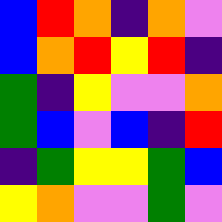[["blue", "red", "orange", "indigo", "orange", "violet"], ["blue", "orange", "red", "yellow", "red", "indigo"], ["green", "indigo", "yellow", "violet", "violet", "orange"], ["green", "blue", "violet", "blue", "indigo", "red"], ["indigo", "green", "yellow", "yellow", "green", "blue"], ["yellow", "orange", "violet", "violet", "green", "violet"]]